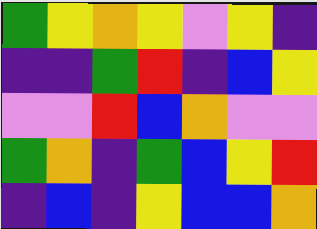[["green", "yellow", "orange", "yellow", "violet", "yellow", "indigo"], ["indigo", "indigo", "green", "red", "indigo", "blue", "yellow"], ["violet", "violet", "red", "blue", "orange", "violet", "violet"], ["green", "orange", "indigo", "green", "blue", "yellow", "red"], ["indigo", "blue", "indigo", "yellow", "blue", "blue", "orange"]]